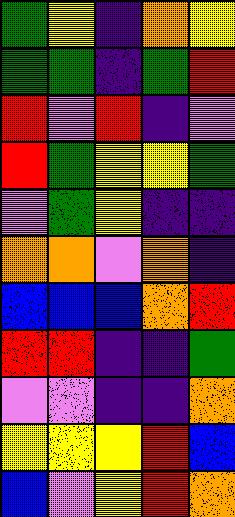[["green", "yellow", "indigo", "orange", "yellow"], ["green", "green", "indigo", "green", "red"], ["red", "violet", "red", "indigo", "violet"], ["red", "green", "yellow", "yellow", "green"], ["violet", "green", "yellow", "indigo", "indigo"], ["orange", "orange", "violet", "orange", "indigo"], ["blue", "blue", "blue", "orange", "red"], ["red", "red", "indigo", "indigo", "green"], ["violet", "violet", "indigo", "indigo", "orange"], ["yellow", "yellow", "yellow", "red", "blue"], ["blue", "violet", "yellow", "red", "orange"]]